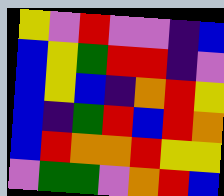[["yellow", "violet", "red", "violet", "violet", "indigo", "blue"], ["blue", "yellow", "green", "red", "red", "indigo", "violet"], ["blue", "yellow", "blue", "indigo", "orange", "red", "yellow"], ["blue", "indigo", "green", "red", "blue", "red", "orange"], ["blue", "red", "orange", "orange", "red", "yellow", "yellow"], ["violet", "green", "green", "violet", "orange", "red", "blue"]]